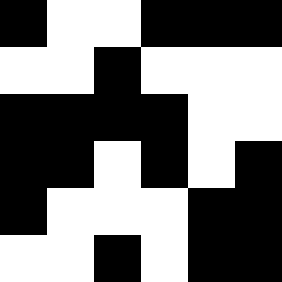[["black", "white", "white", "black", "black", "black"], ["white", "white", "black", "white", "white", "white"], ["black", "black", "black", "black", "white", "white"], ["black", "black", "white", "black", "white", "black"], ["black", "white", "white", "white", "black", "black"], ["white", "white", "black", "white", "black", "black"]]